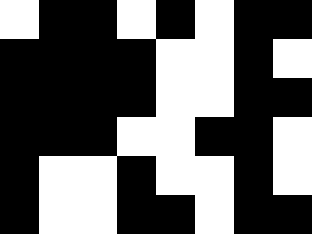[["white", "black", "black", "white", "black", "white", "black", "black"], ["black", "black", "black", "black", "white", "white", "black", "white"], ["black", "black", "black", "black", "white", "white", "black", "black"], ["black", "black", "black", "white", "white", "black", "black", "white"], ["black", "white", "white", "black", "white", "white", "black", "white"], ["black", "white", "white", "black", "black", "white", "black", "black"]]